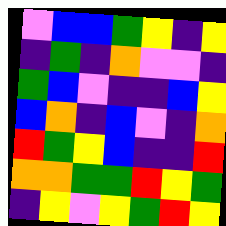[["violet", "blue", "blue", "green", "yellow", "indigo", "yellow"], ["indigo", "green", "indigo", "orange", "violet", "violet", "indigo"], ["green", "blue", "violet", "indigo", "indigo", "blue", "yellow"], ["blue", "orange", "indigo", "blue", "violet", "indigo", "orange"], ["red", "green", "yellow", "blue", "indigo", "indigo", "red"], ["orange", "orange", "green", "green", "red", "yellow", "green"], ["indigo", "yellow", "violet", "yellow", "green", "red", "yellow"]]